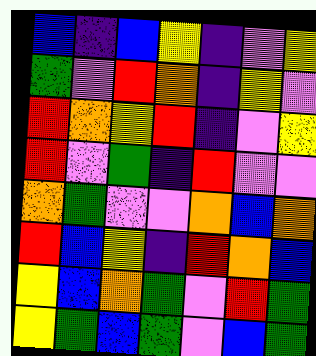[["blue", "indigo", "blue", "yellow", "indigo", "violet", "yellow"], ["green", "violet", "red", "orange", "indigo", "yellow", "violet"], ["red", "orange", "yellow", "red", "indigo", "violet", "yellow"], ["red", "violet", "green", "indigo", "red", "violet", "violet"], ["orange", "green", "violet", "violet", "orange", "blue", "orange"], ["red", "blue", "yellow", "indigo", "red", "orange", "blue"], ["yellow", "blue", "orange", "green", "violet", "red", "green"], ["yellow", "green", "blue", "green", "violet", "blue", "green"]]